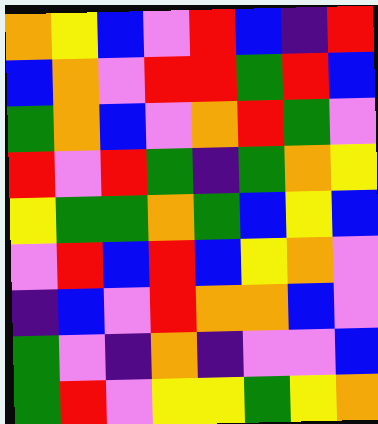[["orange", "yellow", "blue", "violet", "red", "blue", "indigo", "red"], ["blue", "orange", "violet", "red", "red", "green", "red", "blue"], ["green", "orange", "blue", "violet", "orange", "red", "green", "violet"], ["red", "violet", "red", "green", "indigo", "green", "orange", "yellow"], ["yellow", "green", "green", "orange", "green", "blue", "yellow", "blue"], ["violet", "red", "blue", "red", "blue", "yellow", "orange", "violet"], ["indigo", "blue", "violet", "red", "orange", "orange", "blue", "violet"], ["green", "violet", "indigo", "orange", "indigo", "violet", "violet", "blue"], ["green", "red", "violet", "yellow", "yellow", "green", "yellow", "orange"]]